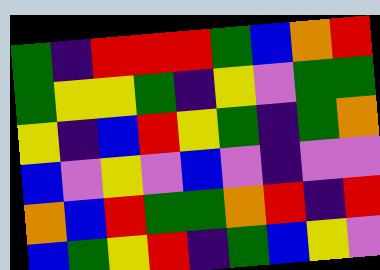[["green", "indigo", "red", "red", "red", "green", "blue", "orange", "red"], ["green", "yellow", "yellow", "green", "indigo", "yellow", "violet", "green", "green"], ["yellow", "indigo", "blue", "red", "yellow", "green", "indigo", "green", "orange"], ["blue", "violet", "yellow", "violet", "blue", "violet", "indigo", "violet", "violet"], ["orange", "blue", "red", "green", "green", "orange", "red", "indigo", "red"], ["blue", "green", "yellow", "red", "indigo", "green", "blue", "yellow", "violet"]]